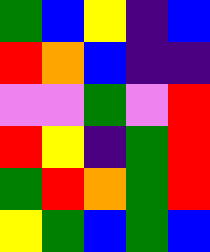[["green", "blue", "yellow", "indigo", "blue"], ["red", "orange", "blue", "indigo", "indigo"], ["violet", "violet", "green", "violet", "red"], ["red", "yellow", "indigo", "green", "red"], ["green", "red", "orange", "green", "red"], ["yellow", "green", "blue", "green", "blue"]]